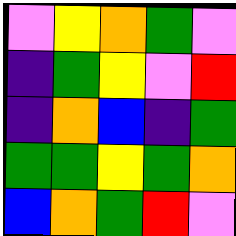[["violet", "yellow", "orange", "green", "violet"], ["indigo", "green", "yellow", "violet", "red"], ["indigo", "orange", "blue", "indigo", "green"], ["green", "green", "yellow", "green", "orange"], ["blue", "orange", "green", "red", "violet"]]